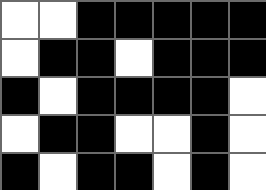[["white", "white", "black", "black", "black", "black", "black"], ["white", "black", "black", "white", "black", "black", "black"], ["black", "white", "black", "black", "black", "black", "white"], ["white", "black", "black", "white", "white", "black", "white"], ["black", "white", "black", "black", "white", "black", "white"]]